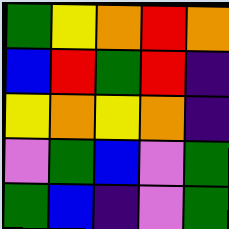[["green", "yellow", "orange", "red", "orange"], ["blue", "red", "green", "red", "indigo"], ["yellow", "orange", "yellow", "orange", "indigo"], ["violet", "green", "blue", "violet", "green"], ["green", "blue", "indigo", "violet", "green"]]